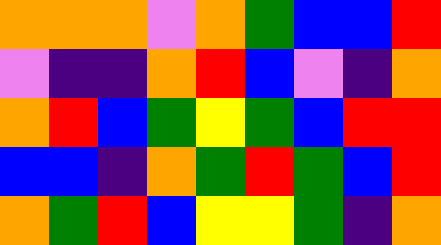[["orange", "orange", "orange", "violet", "orange", "green", "blue", "blue", "red"], ["violet", "indigo", "indigo", "orange", "red", "blue", "violet", "indigo", "orange"], ["orange", "red", "blue", "green", "yellow", "green", "blue", "red", "red"], ["blue", "blue", "indigo", "orange", "green", "red", "green", "blue", "red"], ["orange", "green", "red", "blue", "yellow", "yellow", "green", "indigo", "orange"]]